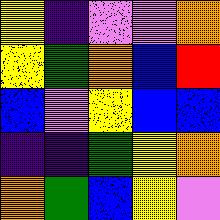[["yellow", "indigo", "violet", "violet", "orange"], ["yellow", "green", "orange", "blue", "red"], ["blue", "violet", "yellow", "blue", "blue"], ["indigo", "indigo", "green", "yellow", "orange"], ["orange", "green", "blue", "yellow", "violet"]]